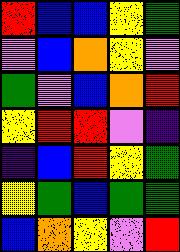[["red", "blue", "blue", "yellow", "green"], ["violet", "blue", "orange", "yellow", "violet"], ["green", "violet", "blue", "orange", "red"], ["yellow", "red", "red", "violet", "indigo"], ["indigo", "blue", "red", "yellow", "green"], ["yellow", "green", "blue", "green", "green"], ["blue", "orange", "yellow", "violet", "red"]]